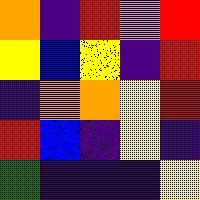[["orange", "indigo", "red", "violet", "red"], ["yellow", "blue", "yellow", "indigo", "red"], ["indigo", "orange", "orange", "yellow", "red"], ["red", "blue", "indigo", "yellow", "indigo"], ["green", "indigo", "indigo", "indigo", "yellow"]]